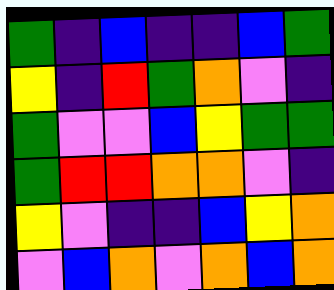[["green", "indigo", "blue", "indigo", "indigo", "blue", "green"], ["yellow", "indigo", "red", "green", "orange", "violet", "indigo"], ["green", "violet", "violet", "blue", "yellow", "green", "green"], ["green", "red", "red", "orange", "orange", "violet", "indigo"], ["yellow", "violet", "indigo", "indigo", "blue", "yellow", "orange"], ["violet", "blue", "orange", "violet", "orange", "blue", "orange"]]